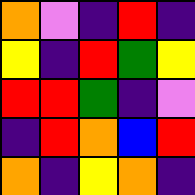[["orange", "violet", "indigo", "red", "indigo"], ["yellow", "indigo", "red", "green", "yellow"], ["red", "red", "green", "indigo", "violet"], ["indigo", "red", "orange", "blue", "red"], ["orange", "indigo", "yellow", "orange", "indigo"]]